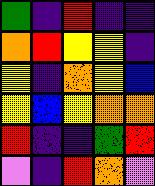[["green", "indigo", "red", "indigo", "indigo"], ["orange", "red", "yellow", "yellow", "indigo"], ["yellow", "indigo", "orange", "yellow", "blue"], ["yellow", "blue", "yellow", "orange", "orange"], ["red", "indigo", "indigo", "green", "red"], ["violet", "indigo", "red", "orange", "violet"]]